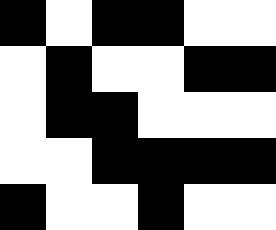[["black", "white", "black", "black", "white", "white"], ["white", "black", "white", "white", "black", "black"], ["white", "black", "black", "white", "white", "white"], ["white", "white", "black", "black", "black", "black"], ["black", "white", "white", "black", "white", "white"]]